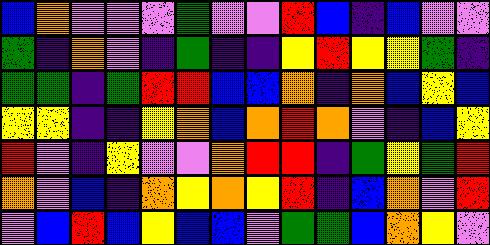[["blue", "orange", "violet", "violet", "violet", "green", "violet", "violet", "red", "blue", "indigo", "blue", "violet", "violet"], ["green", "indigo", "orange", "violet", "indigo", "green", "indigo", "indigo", "yellow", "red", "yellow", "yellow", "green", "indigo"], ["green", "green", "indigo", "green", "red", "red", "blue", "blue", "orange", "indigo", "orange", "blue", "yellow", "blue"], ["yellow", "yellow", "indigo", "indigo", "yellow", "orange", "blue", "orange", "red", "orange", "violet", "indigo", "blue", "yellow"], ["red", "violet", "indigo", "yellow", "violet", "violet", "orange", "red", "red", "indigo", "green", "yellow", "green", "red"], ["orange", "violet", "blue", "indigo", "orange", "yellow", "orange", "yellow", "red", "indigo", "blue", "orange", "violet", "red"], ["violet", "blue", "red", "blue", "yellow", "blue", "blue", "violet", "green", "green", "blue", "orange", "yellow", "violet"]]